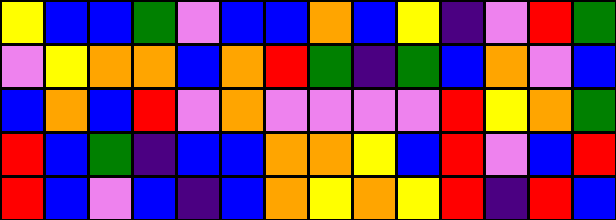[["yellow", "blue", "blue", "green", "violet", "blue", "blue", "orange", "blue", "yellow", "indigo", "violet", "red", "green"], ["violet", "yellow", "orange", "orange", "blue", "orange", "red", "green", "indigo", "green", "blue", "orange", "violet", "blue"], ["blue", "orange", "blue", "red", "violet", "orange", "violet", "violet", "violet", "violet", "red", "yellow", "orange", "green"], ["red", "blue", "green", "indigo", "blue", "blue", "orange", "orange", "yellow", "blue", "red", "violet", "blue", "red"], ["red", "blue", "violet", "blue", "indigo", "blue", "orange", "yellow", "orange", "yellow", "red", "indigo", "red", "blue"]]